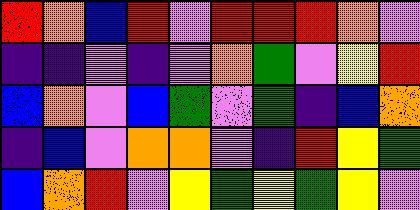[["red", "orange", "blue", "red", "violet", "red", "red", "red", "orange", "violet"], ["indigo", "indigo", "violet", "indigo", "violet", "orange", "green", "violet", "yellow", "red"], ["blue", "orange", "violet", "blue", "green", "violet", "green", "indigo", "blue", "orange"], ["indigo", "blue", "violet", "orange", "orange", "violet", "indigo", "red", "yellow", "green"], ["blue", "orange", "red", "violet", "yellow", "green", "yellow", "green", "yellow", "violet"]]